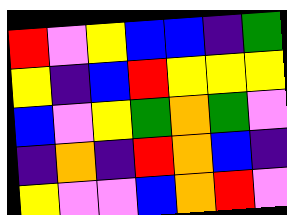[["red", "violet", "yellow", "blue", "blue", "indigo", "green"], ["yellow", "indigo", "blue", "red", "yellow", "yellow", "yellow"], ["blue", "violet", "yellow", "green", "orange", "green", "violet"], ["indigo", "orange", "indigo", "red", "orange", "blue", "indigo"], ["yellow", "violet", "violet", "blue", "orange", "red", "violet"]]